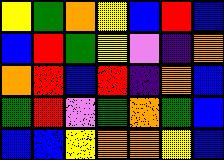[["yellow", "green", "orange", "yellow", "blue", "red", "blue"], ["blue", "red", "green", "yellow", "violet", "indigo", "orange"], ["orange", "red", "blue", "red", "indigo", "orange", "blue"], ["green", "red", "violet", "green", "orange", "green", "blue"], ["blue", "blue", "yellow", "orange", "orange", "yellow", "blue"]]